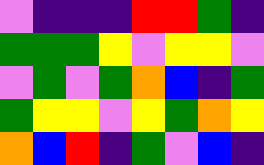[["violet", "indigo", "indigo", "indigo", "red", "red", "green", "indigo"], ["green", "green", "green", "yellow", "violet", "yellow", "yellow", "violet"], ["violet", "green", "violet", "green", "orange", "blue", "indigo", "green"], ["green", "yellow", "yellow", "violet", "yellow", "green", "orange", "yellow"], ["orange", "blue", "red", "indigo", "green", "violet", "blue", "indigo"]]